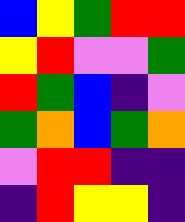[["blue", "yellow", "green", "red", "red"], ["yellow", "red", "violet", "violet", "green"], ["red", "green", "blue", "indigo", "violet"], ["green", "orange", "blue", "green", "orange"], ["violet", "red", "red", "indigo", "indigo"], ["indigo", "red", "yellow", "yellow", "indigo"]]